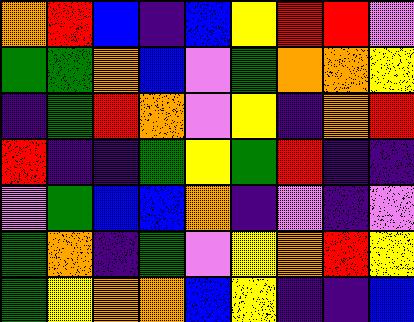[["orange", "red", "blue", "indigo", "blue", "yellow", "red", "red", "violet"], ["green", "green", "orange", "blue", "violet", "green", "orange", "orange", "yellow"], ["indigo", "green", "red", "orange", "violet", "yellow", "indigo", "orange", "red"], ["red", "indigo", "indigo", "green", "yellow", "green", "red", "indigo", "indigo"], ["violet", "green", "blue", "blue", "orange", "indigo", "violet", "indigo", "violet"], ["green", "orange", "indigo", "green", "violet", "yellow", "orange", "red", "yellow"], ["green", "yellow", "orange", "orange", "blue", "yellow", "indigo", "indigo", "blue"]]